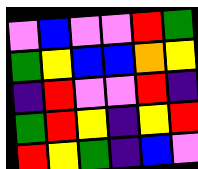[["violet", "blue", "violet", "violet", "red", "green"], ["green", "yellow", "blue", "blue", "orange", "yellow"], ["indigo", "red", "violet", "violet", "red", "indigo"], ["green", "red", "yellow", "indigo", "yellow", "red"], ["red", "yellow", "green", "indigo", "blue", "violet"]]